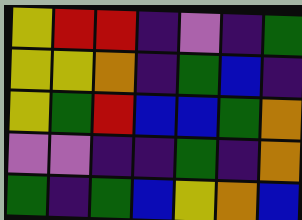[["yellow", "red", "red", "indigo", "violet", "indigo", "green"], ["yellow", "yellow", "orange", "indigo", "green", "blue", "indigo"], ["yellow", "green", "red", "blue", "blue", "green", "orange"], ["violet", "violet", "indigo", "indigo", "green", "indigo", "orange"], ["green", "indigo", "green", "blue", "yellow", "orange", "blue"]]